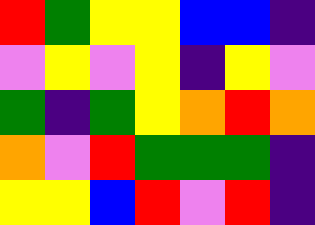[["red", "green", "yellow", "yellow", "blue", "blue", "indigo"], ["violet", "yellow", "violet", "yellow", "indigo", "yellow", "violet"], ["green", "indigo", "green", "yellow", "orange", "red", "orange"], ["orange", "violet", "red", "green", "green", "green", "indigo"], ["yellow", "yellow", "blue", "red", "violet", "red", "indigo"]]